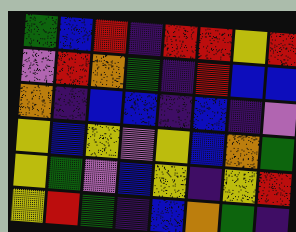[["green", "blue", "red", "indigo", "red", "red", "yellow", "red"], ["violet", "red", "orange", "green", "indigo", "red", "blue", "blue"], ["orange", "indigo", "blue", "blue", "indigo", "blue", "indigo", "violet"], ["yellow", "blue", "yellow", "violet", "yellow", "blue", "orange", "green"], ["yellow", "green", "violet", "blue", "yellow", "indigo", "yellow", "red"], ["yellow", "red", "green", "indigo", "blue", "orange", "green", "indigo"]]